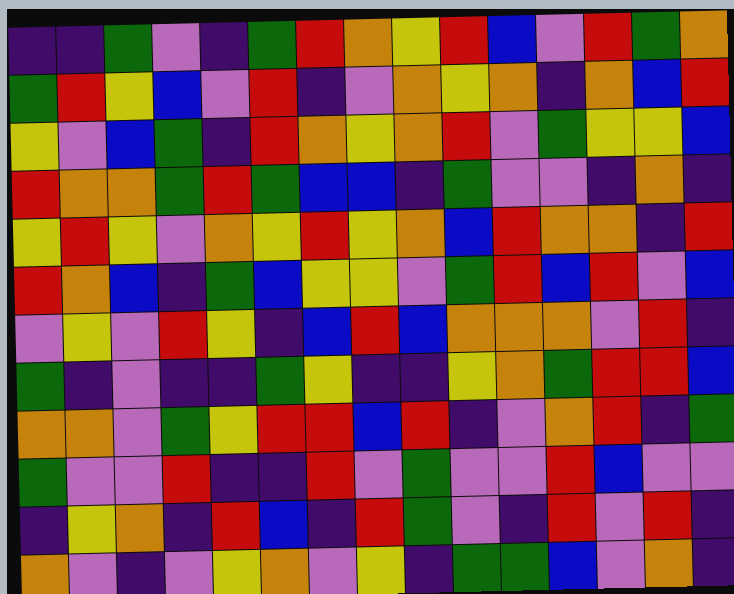[["indigo", "indigo", "green", "violet", "indigo", "green", "red", "orange", "yellow", "red", "blue", "violet", "red", "green", "orange"], ["green", "red", "yellow", "blue", "violet", "red", "indigo", "violet", "orange", "yellow", "orange", "indigo", "orange", "blue", "red"], ["yellow", "violet", "blue", "green", "indigo", "red", "orange", "yellow", "orange", "red", "violet", "green", "yellow", "yellow", "blue"], ["red", "orange", "orange", "green", "red", "green", "blue", "blue", "indigo", "green", "violet", "violet", "indigo", "orange", "indigo"], ["yellow", "red", "yellow", "violet", "orange", "yellow", "red", "yellow", "orange", "blue", "red", "orange", "orange", "indigo", "red"], ["red", "orange", "blue", "indigo", "green", "blue", "yellow", "yellow", "violet", "green", "red", "blue", "red", "violet", "blue"], ["violet", "yellow", "violet", "red", "yellow", "indigo", "blue", "red", "blue", "orange", "orange", "orange", "violet", "red", "indigo"], ["green", "indigo", "violet", "indigo", "indigo", "green", "yellow", "indigo", "indigo", "yellow", "orange", "green", "red", "red", "blue"], ["orange", "orange", "violet", "green", "yellow", "red", "red", "blue", "red", "indigo", "violet", "orange", "red", "indigo", "green"], ["green", "violet", "violet", "red", "indigo", "indigo", "red", "violet", "green", "violet", "violet", "red", "blue", "violet", "violet"], ["indigo", "yellow", "orange", "indigo", "red", "blue", "indigo", "red", "green", "violet", "indigo", "red", "violet", "red", "indigo"], ["orange", "violet", "indigo", "violet", "yellow", "orange", "violet", "yellow", "indigo", "green", "green", "blue", "violet", "orange", "indigo"]]